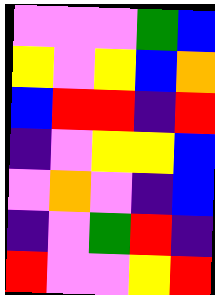[["violet", "violet", "violet", "green", "blue"], ["yellow", "violet", "yellow", "blue", "orange"], ["blue", "red", "red", "indigo", "red"], ["indigo", "violet", "yellow", "yellow", "blue"], ["violet", "orange", "violet", "indigo", "blue"], ["indigo", "violet", "green", "red", "indigo"], ["red", "violet", "violet", "yellow", "red"]]